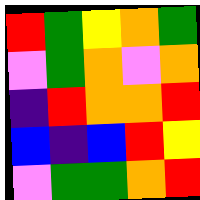[["red", "green", "yellow", "orange", "green"], ["violet", "green", "orange", "violet", "orange"], ["indigo", "red", "orange", "orange", "red"], ["blue", "indigo", "blue", "red", "yellow"], ["violet", "green", "green", "orange", "red"]]